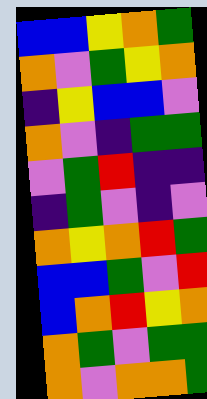[["blue", "blue", "yellow", "orange", "green"], ["orange", "violet", "green", "yellow", "orange"], ["indigo", "yellow", "blue", "blue", "violet"], ["orange", "violet", "indigo", "green", "green"], ["violet", "green", "red", "indigo", "indigo"], ["indigo", "green", "violet", "indigo", "violet"], ["orange", "yellow", "orange", "red", "green"], ["blue", "blue", "green", "violet", "red"], ["blue", "orange", "red", "yellow", "orange"], ["orange", "green", "violet", "green", "green"], ["orange", "violet", "orange", "orange", "green"]]